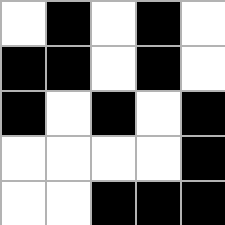[["white", "black", "white", "black", "white"], ["black", "black", "white", "black", "white"], ["black", "white", "black", "white", "black"], ["white", "white", "white", "white", "black"], ["white", "white", "black", "black", "black"]]